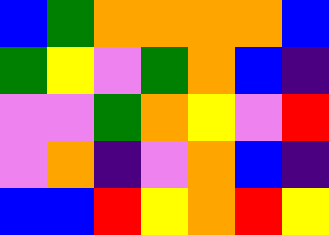[["blue", "green", "orange", "orange", "orange", "orange", "blue"], ["green", "yellow", "violet", "green", "orange", "blue", "indigo"], ["violet", "violet", "green", "orange", "yellow", "violet", "red"], ["violet", "orange", "indigo", "violet", "orange", "blue", "indigo"], ["blue", "blue", "red", "yellow", "orange", "red", "yellow"]]